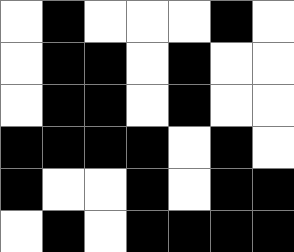[["white", "black", "white", "white", "white", "black", "white"], ["white", "black", "black", "white", "black", "white", "white"], ["white", "black", "black", "white", "black", "white", "white"], ["black", "black", "black", "black", "white", "black", "white"], ["black", "white", "white", "black", "white", "black", "black"], ["white", "black", "white", "black", "black", "black", "black"]]